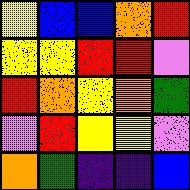[["yellow", "blue", "blue", "orange", "red"], ["yellow", "yellow", "red", "red", "violet"], ["red", "orange", "yellow", "orange", "green"], ["violet", "red", "yellow", "yellow", "violet"], ["orange", "green", "indigo", "indigo", "blue"]]